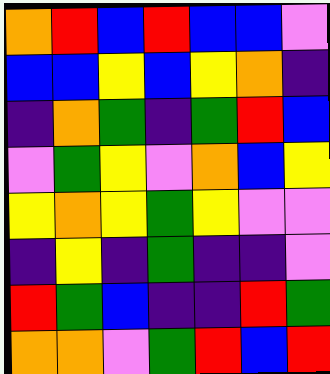[["orange", "red", "blue", "red", "blue", "blue", "violet"], ["blue", "blue", "yellow", "blue", "yellow", "orange", "indigo"], ["indigo", "orange", "green", "indigo", "green", "red", "blue"], ["violet", "green", "yellow", "violet", "orange", "blue", "yellow"], ["yellow", "orange", "yellow", "green", "yellow", "violet", "violet"], ["indigo", "yellow", "indigo", "green", "indigo", "indigo", "violet"], ["red", "green", "blue", "indigo", "indigo", "red", "green"], ["orange", "orange", "violet", "green", "red", "blue", "red"]]